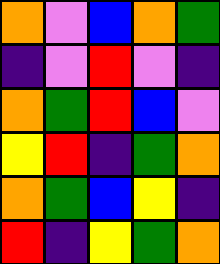[["orange", "violet", "blue", "orange", "green"], ["indigo", "violet", "red", "violet", "indigo"], ["orange", "green", "red", "blue", "violet"], ["yellow", "red", "indigo", "green", "orange"], ["orange", "green", "blue", "yellow", "indigo"], ["red", "indigo", "yellow", "green", "orange"]]